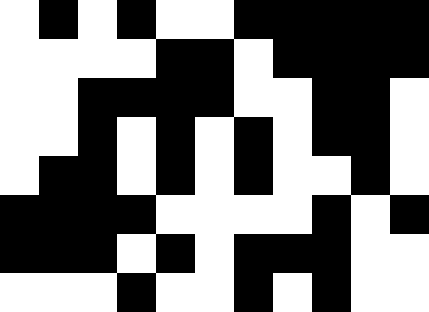[["white", "black", "white", "black", "white", "white", "black", "black", "black", "black", "black"], ["white", "white", "white", "white", "black", "black", "white", "black", "black", "black", "black"], ["white", "white", "black", "black", "black", "black", "white", "white", "black", "black", "white"], ["white", "white", "black", "white", "black", "white", "black", "white", "black", "black", "white"], ["white", "black", "black", "white", "black", "white", "black", "white", "white", "black", "white"], ["black", "black", "black", "black", "white", "white", "white", "white", "black", "white", "black"], ["black", "black", "black", "white", "black", "white", "black", "black", "black", "white", "white"], ["white", "white", "white", "black", "white", "white", "black", "white", "black", "white", "white"]]